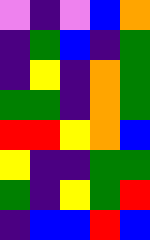[["violet", "indigo", "violet", "blue", "orange"], ["indigo", "green", "blue", "indigo", "green"], ["indigo", "yellow", "indigo", "orange", "green"], ["green", "green", "indigo", "orange", "green"], ["red", "red", "yellow", "orange", "blue"], ["yellow", "indigo", "indigo", "green", "green"], ["green", "indigo", "yellow", "green", "red"], ["indigo", "blue", "blue", "red", "blue"]]